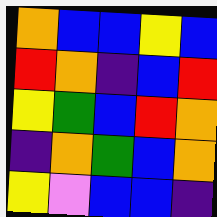[["orange", "blue", "blue", "yellow", "blue"], ["red", "orange", "indigo", "blue", "red"], ["yellow", "green", "blue", "red", "orange"], ["indigo", "orange", "green", "blue", "orange"], ["yellow", "violet", "blue", "blue", "indigo"]]